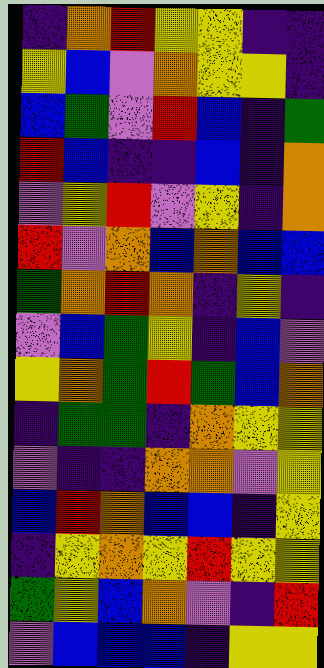[["indigo", "orange", "red", "yellow", "yellow", "indigo", "indigo"], ["yellow", "blue", "violet", "orange", "yellow", "yellow", "indigo"], ["blue", "green", "violet", "red", "blue", "indigo", "green"], ["red", "blue", "indigo", "indigo", "blue", "indigo", "orange"], ["violet", "yellow", "red", "violet", "yellow", "indigo", "orange"], ["red", "violet", "orange", "blue", "orange", "blue", "blue"], ["green", "orange", "red", "orange", "indigo", "yellow", "indigo"], ["violet", "blue", "green", "yellow", "indigo", "blue", "violet"], ["yellow", "orange", "green", "red", "green", "blue", "orange"], ["indigo", "green", "green", "indigo", "orange", "yellow", "yellow"], ["violet", "indigo", "indigo", "orange", "orange", "violet", "yellow"], ["blue", "red", "orange", "blue", "blue", "indigo", "yellow"], ["indigo", "yellow", "orange", "yellow", "red", "yellow", "yellow"], ["green", "yellow", "blue", "orange", "violet", "indigo", "red"], ["violet", "blue", "blue", "blue", "indigo", "yellow", "yellow"]]